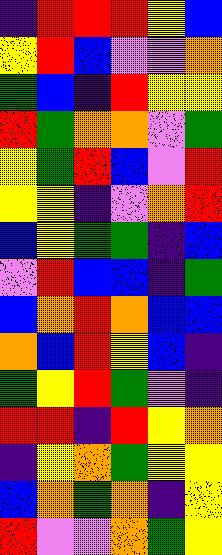[["indigo", "red", "red", "red", "yellow", "blue"], ["yellow", "red", "blue", "violet", "violet", "orange"], ["green", "blue", "indigo", "red", "yellow", "yellow"], ["red", "green", "orange", "orange", "violet", "green"], ["yellow", "green", "red", "blue", "violet", "red"], ["yellow", "yellow", "indigo", "violet", "orange", "red"], ["blue", "yellow", "green", "green", "indigo", "blue"], ["violet", "red", "blue", "blue", "indigo", "green"], ["blue", "orange", "red", "orange", "blue", "blue"], ["orange", "blue", "red", "yellow", "blue", "indigo"], ["green", "yellow", "red", "green", "violet", "indigo"], ["red", "red", "indigo", "red", "yellow", "orange"], ["indigo", "yellow", "orange", "green", "yellow", "yellow"], ["blue", "orange", "green", "orange", "indigo", "yellow"], ["red", "violet", "violet", "orange", "green", "yellow"]]